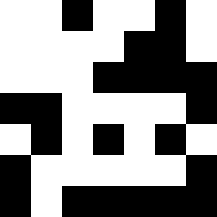[["white", "white", "black", "white", "white", "black", "white"], ["white", "white", "white", "white", "black", "black", "white"], ["white", "white", "white", "black", "black", "black", "black"], ["black", "black", "white", "white", "white", "white", "black"], ["white", "black", "white", "black", "white", "black", "white"], ["black", "white", "white", "white", "white", "white", "black"], ["black", "white", "black", "black", "black", "black", "black"]]